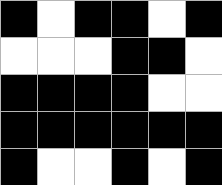[["black", "white", "black", "black", "white", "black"], ["white", "white", "white", "black", "black", "white"], ["black", "black", "black", "black", "white", "white"], ["black", "black", "black", "black", "black", "black"], ["black", "white", "white", "black", "white", "black"]]